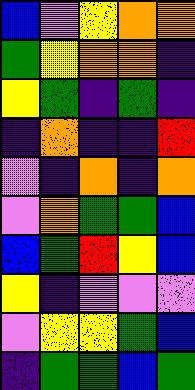[["blue", "violet", "yellow", "orange", "orange"], ["green", "yellow", "orange", "orange", "indigo"], ["yellow", "green", "indigo", "green", "indigo"], ["indigo", "orange", "indigo", "indigo", "red"], ["violet", "indigo", "orange", "indigo", "orange"], ["violet", "orange", "green", "green", "blue"], ["blue", "green", "red", "yellow", "blue"], ["yellow", "indigo", "violet", "violet", "violet"], ["violet", "yellow", "yellow", "green", "blue"], ["indigo", "green", "green", "blue", "green"]]